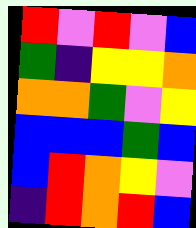[["red", "violet", "red", "violet", "blue"], ["green", "indigo", "yellow", "yellow", "orange"], ["orange", "orange", "green", "violet", "yellow"], ["blue", "blue", "blue", "green", "blue"], ["blue", "red", "orange", "yellow", "violet"], ["indigo", "red", "orange", "red", "blue"]]